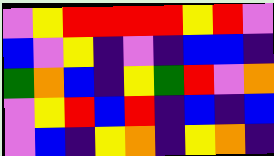[["violet", "yellow", "red", "red", "red", "red", "yellow", "red", "violet"], ["blue", "violet", "yellow", "indigo", "violet", "indigo", "blue", "blue", "indigo"], ["green", "orange", "blue", "indigo", "yellow", "green", "red", "violet", "orange"], ["violet", "yellow", "red", "blue", "red", "indigo", "blue", "indigo", "blue"], ["violet", "blue", "indigo", "yellow", "orange", "indigo", "yellow", "orange", "indigo"]]